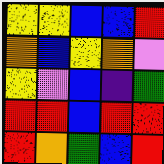[["yellow", "yellow", "blue", "blue", "red"], ["orange", "blue", "yellow", "orange", "violet"], ["yellow", "violet", "blue", "indigo", "green"], ["red", "red", "blue", "red", "red"], ["red", "orange", "green", "blue", "red"]]